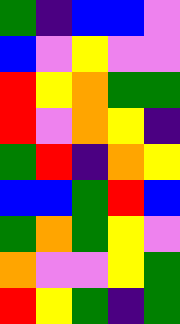[["green", "indigo", "blue", "blue", "violet"], ["blue", "violet", "yellow", "violet", "violet"], ["red", "yellow", "orange", "green", "green"], ["red", "violet", "orange", "yellow", "indigo"], ["green", "red", "indigo", "orange", "yellow"], ["blue", "blue", "green", "red", "blue"], ["green", "orange", "green", "yellow", "violet"], ["orange", "violet", "violet", "yellow", "green"], ["red", "yellow", "green", "indigo", "green"]]